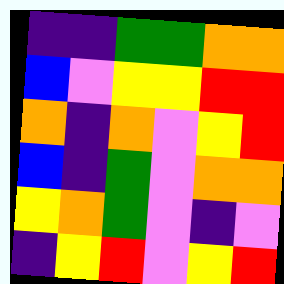[["indigo", "indigo", "green", "green", "orange", "orange"], ["blue", "violet", "yellow", "yellow", "red", "red"], ["orange", "indigo", "orange", "violet", "yellow", "red"], ["blue", "indigo", "green", "violet", "orange", "orange"], ["yellow", "orange", "green", "violet", "indigo", "violet"], ["indigo", "yellow", "red", "violet", "yellow", "red"]]